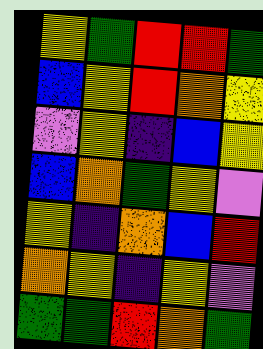[["yellow", "green", "red", "red", "green"], ["blue", "yellow", "red", "orange", "yellow"], ["violet", "yellow", "indigo", "blue", "yellow"], ["blue", "orange", "green", "yellow", "violet"], ["yellow", "indigo", "orange", "blue", "red"], ["orange", "yellow", "indigo", "yellow", "violet"], ["green", "green", "red", "orange", "green"]]